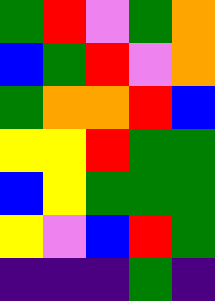[["green", "red", "violet", "green", "orange"], ["blue", "green", "red", "violet", "orange"], ["green", "orange", "orange", "red", "blue"], ["yellow", "yellow", "red", "green", "green"], ["blue", "yellow", "green", "green", "green"], ["yellow", "violet", "blue", "red", "green"], ["indigo", "indigo", "indigo", "green", "indigo"]]